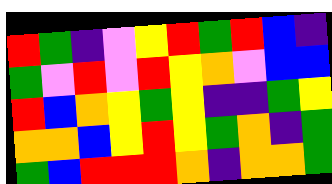[["red", "green", "indigo", "violet", "yellow", "red", "green", "red", "blue", "indigo"], ["green", "violet", "red", "violet", "red", "yellow", "orange", "violet", "blue", "blue"], ["red", "blue", "orange", "yellow", "green", "yellow", "indigo", "indigo", "green", "yellow"], ["orange", "orange", "blue", "yellow", "red", "yellow", "green", "orange", "indigo", "green"], ["green", "blue", "red", "red", "red", "orange", "indigo", "orange", "orange", "green"]]